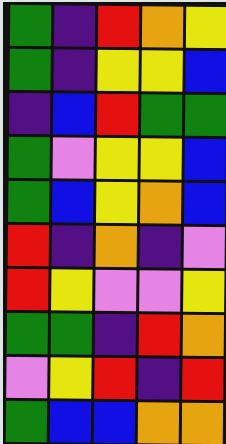[["green", "indigo", "red", "orange", "yellow"], ["green", "indigo", "yellow", "yellow", "blue"], ["indigo", "blue", "red", "green", "green"], ["green", "violet", "yellow", "yellow", "blue"], ["green", "blue", "yellow", "orange", "blue"], ["red", "indigo", "orange", "indigo", "violet"], ["red", "yellow", "violet", "violet", "yellow"], ["green", "green", "indigo", "red", "orange"], ["violet", "yellow", "red", "indigo", "red"], ["green", "blue", "blue", "orange", "orange"]]